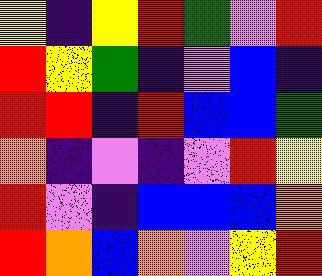[["yellow", "indigo", "yellow", "red", "green", "violet", "red"], ["red", "yellow", "green", "indigo", "violet", "blue", "indigo"], ["red", "red", "indigo", "red", "blue", "blue", "green"], ["orange", "indigo", "violet", "indigo", "violet", "red", "yellow"], ["red", "violet", "indigo", "blue", "blue", "blue", "orange"], ["red", "orange", "blue", "orange", "violet", "yellow", "red"]]